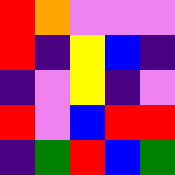[["red", "orange", "violet", "violet", "violet"], ["red", "indigo", "yellow", "blue", "indigo"], ["indigo", "violet", "yellow", "indigo", "violet"], ["red", "violet", "blue", "red", "red"], ["indigo", "green", "red", "blue", "green"]]